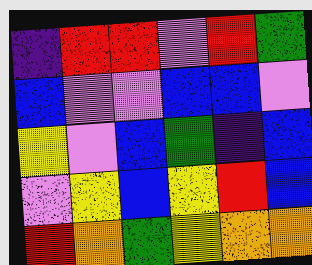[["indigo", "red", "red", "violet", "red", "green"], ["blue", "violet", "violet", "blue", "blue", "violet"], ["yellow", "violet", "blue", "green", "indigo", "blue"], ["violet", "yellow", "blue", "yellow", "red", "blue"], ["red", "orange", "green", "yellow", "orange", "orange"]]